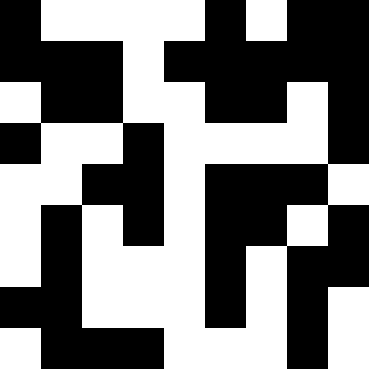[["black", "white", "white", "white", "white", "black", "white", "black", "black"], ["black", "black", "black", "white", "black", "black", "black", "black", "black"], ["white", "black", "black", "white", "white", "black", "black", "white", "black"], ["black", "white", "white", "black", "white", "white", "white", "white", "black"], ["white", "white", "black", "black", "white", "black", "black", "black", "white"], ["white", "black", "white", "black", "white", "black", "black", "white", "black"], ["white", "black", "white", "white", "white", "black", "white", "black", "black"], ["black", "black", "white", "white", "white", "black", "white", "black", "white"], ["white", "black", "black", "black", "white", "white", "white", "black", "white"]]